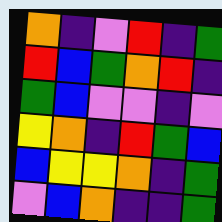[["orange", "indigo", "violet", "red", "indigo", "green"], ["red", "blue", "green", "orange", "red", "indigo"], ["green", "blue", "violet", "violet", "indigo", "violet"], ["yellow", "orange", "indigo", "red", "green", "blue"], ["blue", "yellow", "yellow", "orange", "indigo", "green"], ["violet", "blue", "orange", "indigo", "indigo", "green"]]